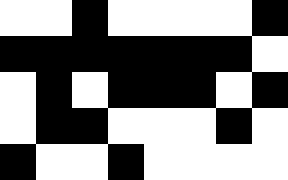[["white", "white", "black", "white", "white", "white", "white", "black"], ["black", "black", "black", "black", "black", "black", "black", "white"], ["white", "black", "white", "black", "black", "black", "white", "black"], ["white", "black", "black", "white", "white", "white", "black", "white"], ["black", "white", "white", "black", "white", "white", "white", "white"]]